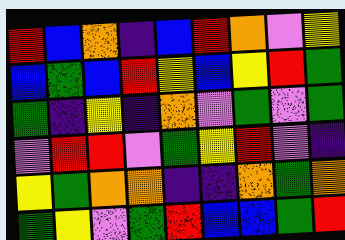[["red", "blue", "orange", "indigo", "blue", "red", "orange", "violet", "yellow"], ["blue", "green", "blue", "red", "yellow", "blue", "yellow", "red", "green"], ["green", "indigo", "yellow", "indigo", "orange", "violet", "green", "violet", "green"], ["violet", "red", "red", "violet", "green", "yellow", "red", "violet", "indigo"], ["yellow", "green", "orange", "orange", "indigo", "indigo", "orange", "green", "orange"], ["green", "yellow", "violet", "green", "red", "blue", "blue", "green", "red"]]